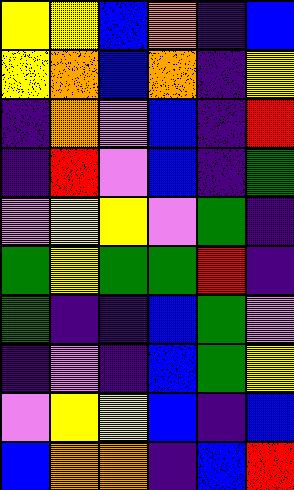[["yellow", "yellow", "blue", "orange", "indigo", "blue"], ["yellow", "orange", "blue", "orange", "indigo", "yellow"], ["indigo", "orange", "violet", "blue", "indigo", "red"], ["indigo", "red", "violet", "blue", "indigo", "green"], ["violet", "yellow", "yellow", "violet", "green", "indigo"], ["green", "yellow", "green", "green", "red", "indigo"], ["green", "indigo", "indigo", "blue", "green", "violet"], ["indigo", "violet", "indigo", "blue", "green", "yellow"], ["violet", "yellow", "yellow", "blue", "indigo", "blue"], ["blue", "orange", "orange", "indigo", "blue", "red"]]